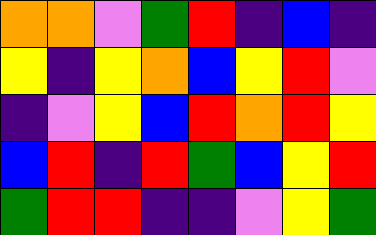[["orange", "orange", "violet", "green", "red", "indigo", "blue", "indigo"], ["yellow", "indigo", "yellow", "orange", "blue", "yellow", "red", "violet"], ["indigo", "violet", "yellow", "blue", "red", "orange", "red", "yellow"], ["blue", "red", "indigo", "red", "green", "blue", "yellow", "red"], ["green", "red", "red", "indigo", "indigo", "violet", "yellow", "green"]]